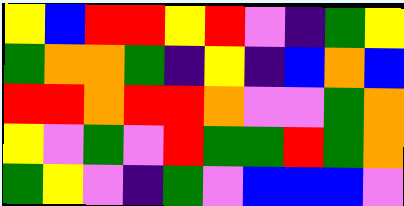[["yellow", "blue", "red", "red", "yellow", "red", "violet", "indigo", "green", "yellow"], ["green", "orange", "orange", "green", "indigo", "yellow", "indigo", "blue", "orange", "blue"], ["red", "red", "orange", "red", "red", "orange", "violet", "violet", "green", "orange"], ["yellow", "violet", "green", "violet", "red", "green", "green", "red", "green", "orange"], ["green", "yellow", "violet", "indigo", "green", "violet", "blue", "blue", "blue", "violet"]]